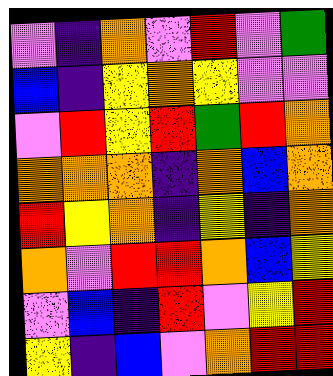[["violet", "indigo", "orange", "violet", "red", "violet", "green"], ["blue", "indigo", "yellow", "orange", "yellow", "violet", "violet"], ["violet", "red", "yellow", "red", "green", "red", "orange"], ["orange", "orange", "orange", "indigo", "orange", "blue", "orange"], ["red", "yellow", "orange", "indigo", "yellow", "indigo", "orange"], ["orange", "violet", "red", "red", "orange", "blue", "yellow"], ["violet", "blue", "indigo", "red", "violet", "yellow", "red"], ["yellow", "indigo", "blue", "violet", "orange", "red", "red"]]